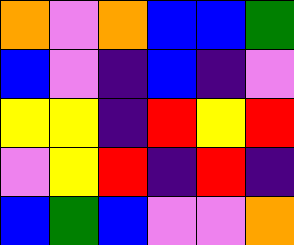[["orange", "violet", "orange", "blue", "blue", "green"], ["blue", "violet", "indigo", "blue", "indigo", "violet"], ["yellow", "yellow", "indigo", "red", "yellow", "red"], ["violet", "yellow", "red", "indigo", "red", "indigo"], ["blue", "green", "blue", "violet", "violet", "orange"]]